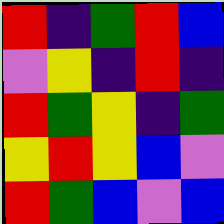[["red", "indigo", "green", "red", "blue"], ["violet", "yellow", "indigo", "red", "indigo"], ["red", "green", "yellow", "indigo", "green"], ["yellow", "red", "yellow", "blue", "violet"], ["red", "green", "blue", "violet", "blue"]]